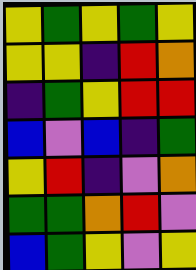[["yellow", "green", "yellow", "green", "yellow"], ["yellow", "yellow", "indigo", "red", "orange"], ["indigo", "green", "yellow", "red", "red"], ["blue", "violet", "blue", "indigo", "green"], ["yellow", "red", "indigo", "violet", "orange"], ["green", "green", "orange", "red", "violet"], ["blue", "green", "yellow", "violet", "yellow"]]